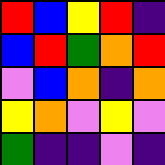[["red", "blue", "yellow", "red", "indigo"], ["blue", "red", "green", "orange", "red"], ["violet", "blue", "orange", "indigo", "orange"], ["yellow", "orange", "violet", "yellow", "violet"], ["green", "indigo", "indigo", "violet", "indigo"]]